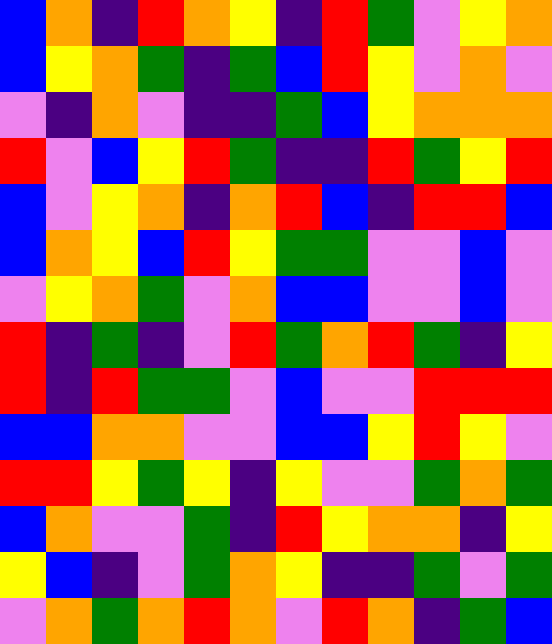[["blue", "orange", "indigo", "red", "orange", "yellow", "indigo", "red", "green", "violet", "yellow", "orange"], ["blue", "yellow", "orange", "green", "indigo", "green", "blue", "red", "yellow", "violet", "orange", "violet"], ["violet", "indigo", "orange", "violet", "indigo", "indigo", "green", "blue", "yellow", "orange", "orange", "orange"], ["red", "violet", "blue", "yellow", "red", "green", "indigo", "indigo", "red", "green", "yellow", "red"], ["blue", "violet", "yellow", "orange", "indigo", "orange", "red", "blue", "indigo", "red", "red", "blue"], ["blue", "orange", "yellow", "blue", "red", "yellow", "green", "green", "violet", "violet", "blue", "violet"], ["violet", "yellow", "orange", "green", "violet", "orange", "blue", "blue", "violet", "violet", "blue", "violet"], ["red", "indigo", "green", "indigo", "violet", "red", "green", "orange", "red", "green", "indigo", "yellow"], ["red", "indigo", "red", "green", "green", "violet", "blue", "violet", "violet", "red", "red", "red"], ["blue", "blue", "orange", "orange", "violet", "violet", "blue", "blue", "yellow", "red", "yellow", "violet"], ["red", "red", "yellow", "green", "yellow", "indigo", "yellow", "violet", "violet", "green", "orange", "green"], ["blue", "orange", "violet", "violet", "green", "indigo", "red", "yellow", "orange", "orange", "indigo", "yellow"], ["yellow", "blue", "indigo", "violet", "green", "orange", "yellow", "indigo", "indigo", "green", "violet", "green"], ["violet", "orange", "green", "orange", "red", "orange", "violet", "red", "orange", "indigo", "green", "blue"]]